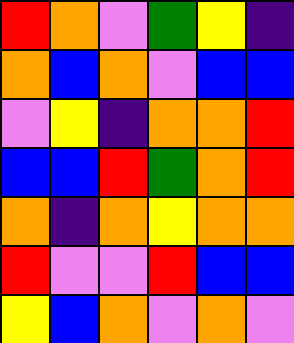[["red", "orange", "violet", "green", "yellow", "indigo"], ["orange", "blue", "orange", "violet", "blue", "blue"], ["violet", "yellow", "indigo", "orange", "orange", "red"], ["blue", "blue", "red", "green", "orange", "red"], ["orange", "indigo", "orange", "yellow", "orange", "orange"], ["red", "violet", "violet", "red", "blue", "blue"], ["yellow", "blue", "orange", "violet", "orange", "violet"]]